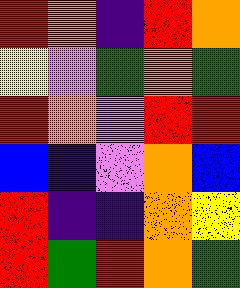[["red", "orange", "indigo", "red", "orange"], ["yellow", "violet", "green", "orange", "green"], ["red", "orange", "violet", "red", "red"], ["blue", "indigo", "violet", "orange", "blue"], ["red", "indigo", "indigo", "orange", "yellow"], ["red", "green", "red", "orange", "green"]]